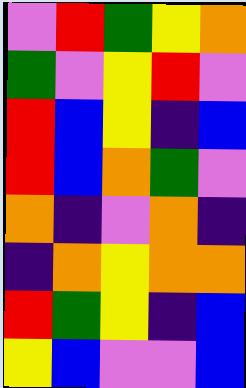[["violet", "red", "green", "yellow", "orange"], ["green", "violet", "yellow", "red", "violet"], ["red", "blue", "yellow", "indigo", "blue"], ["red", "blue", "orange", "green", "violet"], ["orange", "indigo", "violet", "orange", "indigo"], ["indigo", "orange", "yellow", "orange", "orange"], ["red", "green", "yellow", "indigo", "blue"], ["yellow", "blue", "violet", "violet", "blue"]]